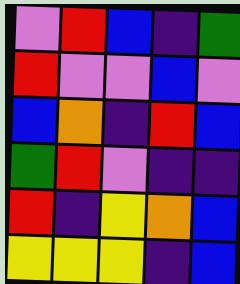[["violet", "red", "blue", "indigo", "green"], ["red", "violet", "violet", "blue", "violet"], ["blue", "orange", "indigo", "red", "blue"], ["green", "red", "violet", "indigo", "indigo"], ["red", "indigo", "yellow", "orange", "blue"], ["yellow", "yellow", "yellow", "indigo", "blue"]]